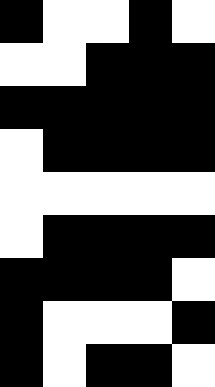[["black", "white", "white", "black", "white"], ["white", "white", "black", "black", "black"], ["black", "black", "black", "black", "black"], ["white", "black", "black", "black", "black"], ["white", "white", "white", "white", "white"], ["white", "black", "black", "black", "black"], ["black", "black", "black", "black", "white"], ["black", "white", "white", "white", "black"], ["black", "white", "black", "black", "white"]]